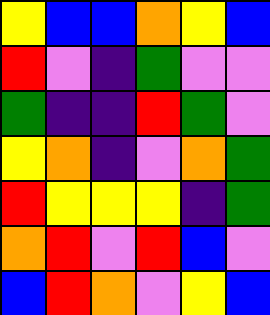[["yellow", "blue", "blue", "orange", "yellow", "blue"], ["red", "violet", "indigo", "green", "violet", "violet"], ["green", "indigo", "indigo", "red", "green", "violet"], ["yellow", "orange", "indigo", "violet", "orange", "green"], ["red", "yellow", "yellow", "yellow", "indigo", "green"], ["orange", "red", "violet", "red", "blue", "violet"], ["blue", "red", "orange", "violet", "yellow", "blue"]]